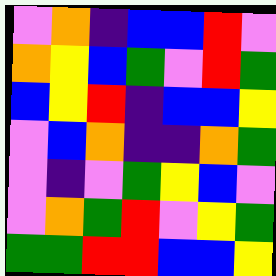[["violet", "orange", "indigo", "blue", "blue", "red", "violet"], ["orange", "yellow", "blue", "green", "violet", "red", "green"], ["blue", "yellow", "red", "indigo", "blue", "blue", "yellow"], ["violet", "blue", "orange", "indigo", "indigo", "orange", "green"], ["violet", "indigo", "violet", "green", "yellow", "blue", "violet"], ["violet", "orange", "green", "red", "violet", "yellow", "green"], ["green", "green", "red", "red", "blue", "blue", "yellow"]]